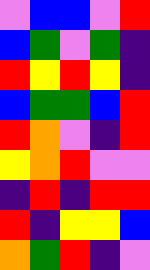[["violet", "blue", "blue", "violet", "red"], ["blue", "green", "violet", "green", "indigo"], ["red", "yellow", "red", "yellow", "indigo"], ["blue", "green", "green", "blue", "red"], ["red", "orange", "violet", "indigo", "red"], ["yellow", "orange", "red", "violet", "violet"], ["indigo", "red", "indigo", "red", "red"], ["red", "indigo", "yellow", "yellow", "blue"], ["orange", "green", "red", "indigo", "violet"]]